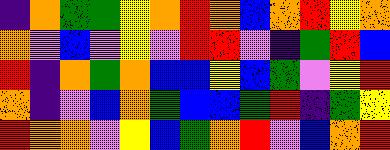[["indigo", "orange", "green", "green", "yellow", "orange", "red", "orange", "blue", "orange", "red", "yellow", "orange"], ["orange", "violet", "blue", "violet", "yellow", "violet", "red", "red", "violet", "indigo", "green", "red", "blue"], ["red", "indigo", "orange", "green", "orange", "blue", "blue", "yellow", "blue", "green", "violet", "yellow", "red"], ["orange", "indigo", "violet", "blue", "orange", "green", "blue", "blue", "green", "red", "indigo", "green", "yellow"], ["red", "orange", "orange", "violet", "yellow", "blue", "green", "orange", "red", "violet", "blue", "orange", "red"]]